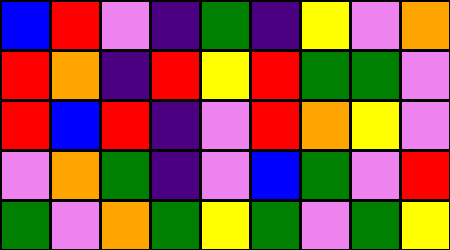[["blue", "red", "violet", "indigo", "green", "indigo", "yellow", "violet", "orange"], ["red", "orange", "indigo", "red", "yellow", "red", "green", "green", "violet"], ["red", "blue", "red", "indigo", "violet", "red", "orange", "yellow", "violet"], ["violet", "orange", "green", "indigo", "violet", "blue", "green", "violet", "red"], ["green", "violet", "orange", "green", "yellow", "green", "violet", "green", "yellow"]]